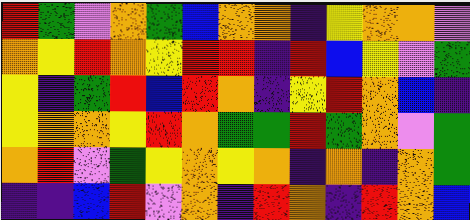[["red", "green", "violet", "orange", "green", "blue", "orange", "orange", "indigo", "yellow", "orange", "orange", "violet"], ["orange", "yellow", "red", "orange", "yellow", "red", "red", "indigo", "red", "blue", "yellow", "violet", "green"], ["yellow", "indigo", "green", "red", "blue", "red", "orange", "indigo", "yellow", "red", "orange", "blue", "indigo"], ["yellow", "orange", "orange", "yellow", "red", "orange", "green", "green", "red", "green", "orange", "violet", "green"], ["orange", "red", "violet", "green", "yellow", "orange", "yellow", "orange", "indigo", "orange", "indigo", "orange", "green"], ["indigo", "indigo", "blue", "red", "violet", "orange", "indigo", "red", "orange", "indigo", "red", "orange", "blue"]]